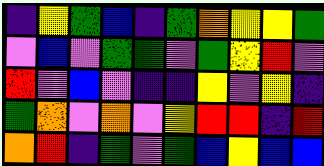[["indigo", "yellow", "green", "blue", "indigo", "green", "orange", "yellow", "yellow", "green"], ["violet", "blue", "violet", "green", "green", "violet", "green", "yellow", "red", "violet"], ["red", "violet", "blue", "violet", "indigo", "indigo", "yellow", "violet", "yellow", "indigo"], ["green", "orange", "violet", "orange", "violet", "yellow", "red", "red", "indigo", "red"], ["orange", "red", "indigo", "green", "violet", "green", "blue", "yellow", "blue", "blue"]]